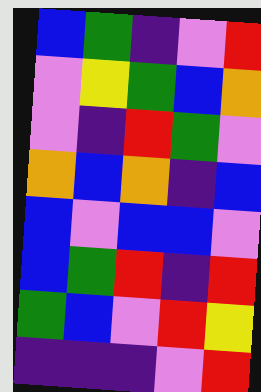[["blue", "green", "indigo", "violet", "red"], ["violet", "yellow", "green", "blue", "orange"], ["violet", "indigo", "red", "green", "violet"], ["orange", "blue", "orange", "indigo", "blue"], ["blue", "violet", "blue", "blue", "violet"], ["blue", "green", "red", "indigo", "red"], ["green", "blue", "violet", "red", "yellow"], ["indigo", "indigo", "indigo", "violet", "red"]]